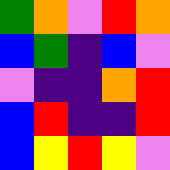[["green", "orange", "violet", "red", "orange"], ["blue", "green", "indigo", "blue", "violet"], ["violet", "indigo", "indigo", "orange", "red"], ["blue", "red", "indigo", "indigo", "red"], ["blue", "yellow", "red", "yellow", "violet"]]